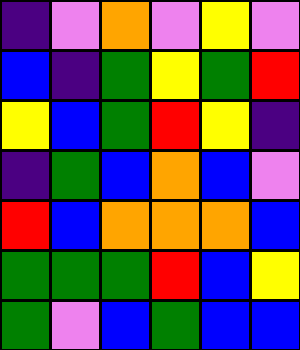[["indigo", "violet", "orange", "violet", "yellow", "violet"], ["blue", "indigo", "green", "yellow", "green", "red"], ["yellow", "blue", "green", "red", "yellow", "indigo"], ["indigo", "green", "blue", "orange", "blue", "violet"], ["red", "blue", "orange", "orange", "orange", "blue"], ["green", "green", "green", "red", "blue", "yellow"], ["green", "violet", "blue", "green", "blue", "blue"]]